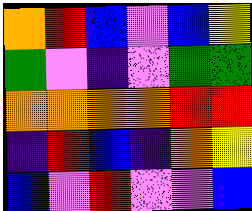[["orange", "red", "blue", "violet", "blue", "yellow"], ["green", "violet", "indigo", "violet", "green", "green"], ["orange", "orange", "orange", "orange", "red", "red"], ["indigo", "red", "blue", "indigo", "orange", "yellow"], ["blue", "violet", "red", "violet", "violet", "blue"]]